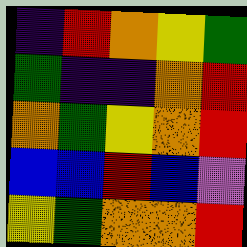[["indigo", "red", "orange", "yellow", "green"], ["green", "indigo", "indigo", "orange", "red"], ["orange", "green", "yellow", "orange", "red"], ["blue", "blue", "red", "blue", "violet"], ["yellow", "green", "orange", "orange", "red"]]